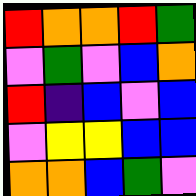[["red", "orange", "orange", "red", "green"], ["violet", "green", "violet", "blue", "orange"], ["red", "indigo", "blue", "violet", "blue"], ["violet", "yellow", "yellow", "blue", "blue"], ["orange", "orange", "blue", "green", "violet"]]